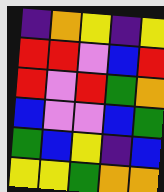[["indigo", "orange", "yellow", "indigo", "yellow"], ["red", "red", "violet", "blue", "red"], ["red", "violet", "red", "green", "orange"], ["blue", "violet", "violet", "blue", "green"], ["green", "blue", "yellow", "indigo", "blue"], ["yellow", "yellow", "green", "orange", "orange"]]